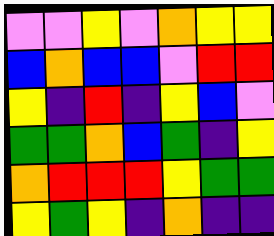[["violet", "violet", "yellow", "violet", "orange", "yellow", "yellow"], ["blue", "orange", "blue", "blue", "violet", "red", "red"], ["yellow", "indigo", "red", "indigo", "yellow", "blue", "violet"], ["green", "green", "orange", "blue", "green", "indigo", "yellow"], ["orange", "red", "red", "red", "yellow", "green", "green"], ["yellow", "green", "yellow", "indigo", "orange", "indigo", "indigo"]]